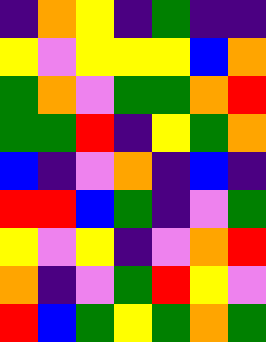[["indigo", "orange", "yellow", "indigo", "green", "indigo", "indigo"], ["yellow", "violet", "yellow", "yellow", "yellow", "blue", "orange"], ["green", "orange", "violet", "green", "green", "orange", "red"], ["green", "green", "red", "indigo", "yellow", "green", "orange"], ["blue", "indigo", "violet", "orange", "indigo", "blue", "indigo"], ["red", "red", "blue", "green", "indigo", "violet", "green"], ["yellow", "violet", "yellow", "indigo", "violet", "orange", "red"], ["orange", "indigo", "violet", "green", "red", "yellow", "violet"], ["red", "blue", "green", "yellow", "green", "orange", "green"]]